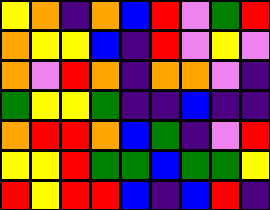[["yellow", "orange", "indigo", "orange", "blue", "red", "violet", "green", "red"], ["orange", "yellow", "yellow", "blue", "indigo", "red", "violet", "yellow", "violet"], ["orange", "violet", "red", "orange", "indigo", "orange", "orange", "violet", "indigo"], ["green", "yellow", "yellow", "green", "indigo", "indigo", "blue", "indigo", "indigo"], ["orange", "red", "red", "orange", "blue", "green", "indigo", "violet", "red"], ["yellow", "yellow", "red", "green", "green", "blue", "green", "green", "yellow"], ["red", "yellow", "red", "red", "blue", "indigo", "blue", "red", "indigo"]]